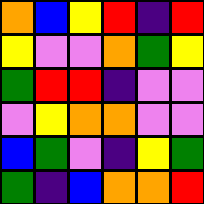[["orange", "blue", "yellow", "red", "indigo", "red"], ["yellow", "violet", "violet", "orange", "green", "yellow"], ["green", "red", "red", "indigo", "violet", "violet"], ["violet", "yellow", "orange", "orange", "violet", "violet"], ["blue", "green", "violet", "indigo", "yellow", "green"], ["green", "indigo", "blue", "orange", "orange", "red"]]